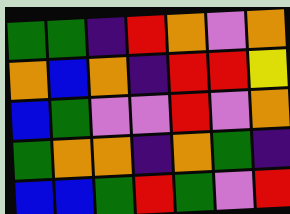[["green", "green", "indigo", "red", "orange", "violet", "orange"], ["orange", "blue", "orange", "indigo", "red", "red", "yellow"], ["blue", "green", "violet", "violet", "red", "violet", "orange"], ["green", "orange", "orange", "indigo", "orange", "green", "indigo"], ["blue", "blue", "green", "red", "green", "violet", "red"]]